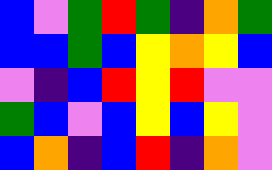[["blue", "violet", "green", "red", "green", "indigo", "orange", "green"], ["blue", "blue", "green", "blue", "yellow", "orange", "yellow", "blue"], ["violet", "indigo", "blue", "red", "yellow", "red", "violet", "violet"], ["green", "blue", "violet", "blue", "yellow", "blue", "yellow", "violet"], ["blue", "orange", "indigo", "blue", "red", "indigo", "orange", "violet"]]